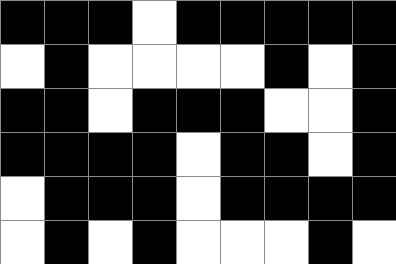[["black", "black", "black", "white", "black", "black", "black", "black", "black"], ["white", "black", "white", "white", "white", "white", "black", "white", "black"], ["black", "black", "white", "black", "black", "black", "white", "white", "black"], ["black", "black", "black", "black", "white", "black", "black", "white", "black"], ["white", "black", "black", "black", "white", "black", "black", "black", "black"], ["white", "black", "white", "black", "white", "white", "white", "black", "white"]]